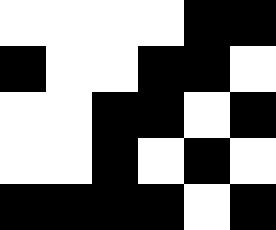[["white", "white", "white", "white", "black", "black"], ["black", "white", "white", "black", "black", "white"], ["white", "white", "black", "black", "white", "black"], ["white", "white", "black", "white", "black", "white"], ["black", "black", "black", "black", "white", "black"]]